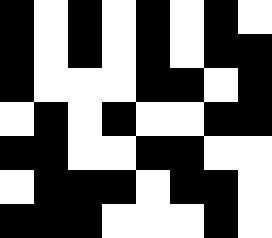[["black", "white", "black", "white", "black", "white", "black", "white"], ["black", "white", "black", "white", "black", "white", "black", "black"], ["black", "white", "white", "white", "black", "black", "white", "black"], ["white", "black", "white", "black", "white", "white", "black", "black"], ["black", "black", "white", "white", "black", "black", "white", "white"], ["white", "black", "black", "black", "white", "black", "black", "white"], ["black", "black", "black", "white", "white", "white", "black", "white"]]